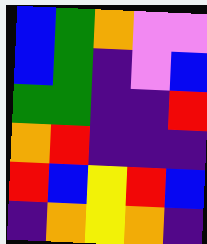[["blue", "green", "orange", "violet", "violet"], ["blue", "green", "indigo", "violet", "blue"], ["green", "green", "indigo", "indigo", "red"], ["orange", "red", "indigo", "indigo", "indigo"], ["red", "blue", "yellow", "red", "blue"], ["indigo", "orange", "yellow", "orange", "indigo"]]